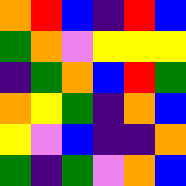[["orange", "red", "blue", "indigo", "red", "blue"], ["green", "orange", "violet", "yellow", "yellow", "yellow"], ["indigo", "green", "orange", "blue", "red", "green"], ["orange", "yellow", "green", "indigo", "orange", "blue"], ["yellow", "violet", "blue", "indigo", "indigo", "orange"], ["green", "indigo", "green", "violet", "orange", "blue"]]